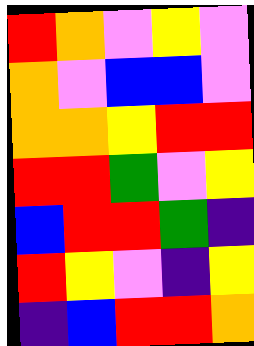[["red", "orange", "violet", "yellow", "violet"], ["orange", "violet", "blue", "blue", "violet"], ["orange", "orange", "yellow", "red", "red"], ["red", "red", "green", "violet", "yellow"], ["blue", "red", "red", "green", "indigo"], ["red", "yellow", "violet", "indigo", "yellow"], ["indigo", "blue", "red", "red", "orange"]]